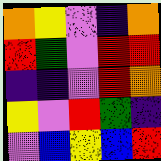[["orange", "yellow", "violet", "indigo", "orange"], ["red", "green", "violet", "red", "red"], ["indigo", "indigo", "violet", "red", "orange"], ["yellow", "violet", "red", "green", "indigo"], ["violet", "blue", "yellow", "blue", "red"]]